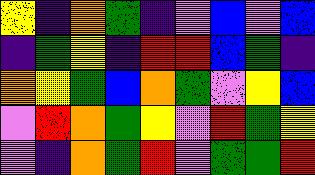[["yellow", "indigo", "orange", "green", "indigo", "violet", "blue", "violet", "blue"], ["indigo", "green", "yellow", "indigo", "red", "red", "blue", "green", "indigo"], ["orange", "yellow", "green", "blue", "orange", "green", "violet", "yellow", "blue"], ["violet", "red", "orange", "green", "yellow", "violet", "red", "green", "yellow"], ["violet", "indigo", "orange", "green", "red", "violet", "green", "green", "red"]]